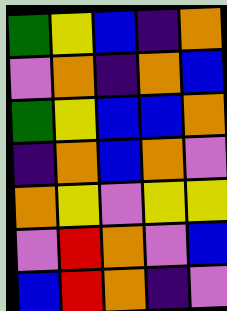[["green", "yellow", "blue", "indigo", "orange"], ["violet", "orange", "indigo", "orange", "blue"], ["green", "yellow", "blue", "blue", "orange"], ["indigo", "orange", "blue", "orange", "violet"], ["orange", "yellow", "violet", "yellow", "yellow"], ["violet", "red", "orange", "violet", "blue"], ["blue", "red", "orange", "indigo", "violet"]]